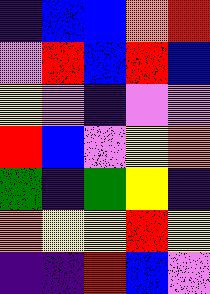[["indigo", "blue", "blue", "orange", "red"], ["violet", "red", "blue", "red", "blue"], ["yellow", "violet", "indigo", "violet", "violet"], ["red", "blue", "violet", "yellow", "orange"], ["green", "indigo", "green", "yellow", "indigo"], ["orange", "yellow", "yellow", "red", "yellow"], ["indigo", "indigo", "red", "blue", "violet"]]